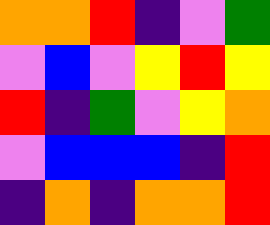[["orange", "orange", "red", "indigo", "violet", "green"], ["violet", "blue", "violet", "yellow", "red", "yellow"], ["red", "indigo", "green", "violet", "yellow", "orange"], ["violet", "blue", "blue", "blue", "indigo", "red"], ["indigo", "orange", "indigo", "orange", "orange", "red"]]